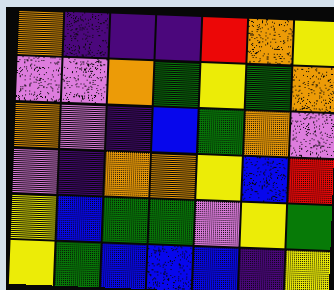[["orange", "indigo", "indigo", "indigo", "red", "orange", "yellow"], ["violet", "violet", "orange", "green", "yellow", "green", "orange"], ["orange", "violet", "indigo", "blue", "green", "orange", "violet"], ["violet", "indigo", "orange", "orange", "yellow", "blue", "red"], ["yellow", "blue", "green", "green", "violet", "yellow", "green"], ["yellow", "green", "blue", "blue", "blue", "indigo", "yellow"]]